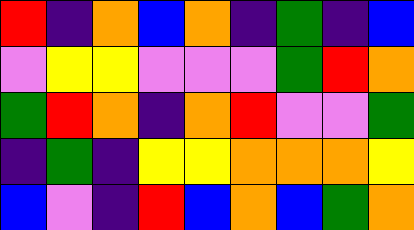[["red", "indigo", "orange", "blue", "orange", "indigo", "green", "indigo", "blue"], ["violet", "yellow", "yellow", "violet", "violet", "violet", "green", "red", "orange"], ["green", "red", "orange", "indigo", "orange", "red", "violet", "violet", "green"], ["indigo", "green", "indigo", "yellow", "yellow", "orange", "orange", "orange", "yellow"], ["blue", "violet", "indigo", "red", "blue", "orange", "blue", "green", "orange"]]